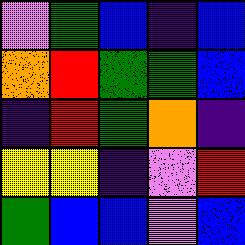[["violet", "green", "blue", "indigo", "blue"], ["orange", "red", "green", "green", "blue"], ["indigo", "red", "green", "orange", "indigo"], ["yellow", "yellow", "indigo", "violet", "red"], ["green", "blue", "blue", "violet", "blue"]]